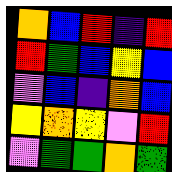[["orange", "blue", "red", "indigo", "red"], ["red", "green", "blue", "yellow", "blue"], ["violet", "blue", "indigo", "orange", "blue"], ["yellow", "orange", "yellow", "violet", "red"], ["violet", "green", "green", "orange", "green"]]